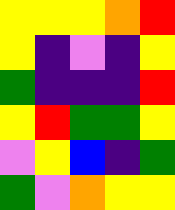[["yellow", "yellow", "yellow", "orange", "red"], ["yellow", "indigo", "violet", "indigo", "yellow"], ["green", "indigo", "indigo", "indigo", "red"], ["yellow", "red", "green", "green", "yellow"], ["violet", "yellow", "blue", "indigo", "green"], ["green", "violet", "orange", "yellow", "yellow"]]